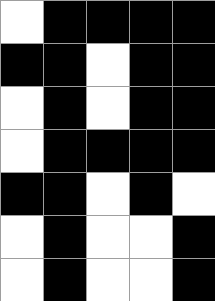[["white", "black", "black", "black", "black"], ["black", "black", "white", "black", "black"], ["white", "black", "white", "black", "black"], ["white", "black", "black", "black", "black"], ["black", "black", "white", "black", "white"], ["white", "black", "white", "white", "black"], ["white", "black", "white", "white", "black"]]